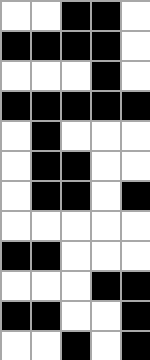[["white", "white", "black", "black", "white"], ["black", "black", "black", "black", "white"], ["white", "white", "white", "black", "white"], ["black", "black", "black", "black", "black"], ["white", "black", "white", "white", "white"], ["white", "black", "black", "white", "white"], ["white", "black", "black", "white", "black"], ["white", "white", "white", "white", "white"], ["black", "black", "white", "white", "white"], ["white", "white", "white", "black", "black"], ["black", "black", "white", "white", "black"], ["white", "white", "black", "white", "black"]]